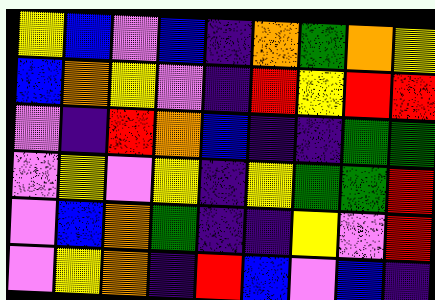[["yellow", "blue", "violet", "blue", "indigo", "orange", "green", "orange", "yellow"], ["blue", "orange", "yellow", "violet", "indigo", "red", "yellow", "red", "red"], ["violet", "indigo", "red", "orange", "blue", "indigo", "indigo", "green", "green"], ["violet", "yellow", "violet", "yellow", "indigo", "yellow", "green", "green", "red"], ["violet", "blue", "orange", "green", "indigo", "indigo", "yellow", "violet", "red"], ["violet", "yellow", "orange", "indigo", "red", "blue", "violet", "blue", "indigo"]]